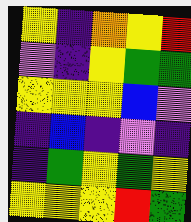[["yellow", "indigo", "orange", "yellow", "red"], ["violet", "indigo", "yellow", "green", "green"], ["yellow", "yellow", "yellow", "blue", "violet"], ["indigo", "blue", "indigo", "violet", "indigo"], ["indigo", "green", "yellow", "green", "yellow"], ["yellow", "yellow", "yellow", "red", "green"]]